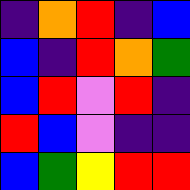[["indigo", "orange", "red", "indigo", "blue"], ["blue", "indigo", "red", "orange", "green"], ["blue", "red", "violet", "red", "indigo"], ["red", "blue", "violet", "indigo", "indigo"], ["blue", "green", "yellow", "red", "red"]]